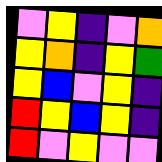[["violet", "yellow", "indigo", "violet", "orange"], ["yellow", "orange", "indigo", "yellow", "green"], ["yellow", "blue", "violet", "yellow", "indigo"], ["red", "yellow", "blue", "yellow", "indigo"], ["red", "violet", "yellow", "violet", "violet"]]